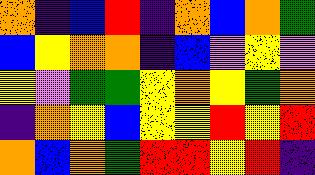[["orange", "indigo", "blue", "red", "indigo", "orange", "blue", "orange", "green"], ["blue", "yellow", "orange", "orange", "indigo", "blue", "violet", "yellow", "violet"], ["yellow", "violet", "green", "green", "yellow", "orange", "yellow", "green", "orange"], ["indigo", "orange", "yellow", "blue", "yellow", "yellow", "red", "yellow", "red"], ["orange", "blue", "orange", "green", "red", "red", "yellow", "red", "indigo"]]